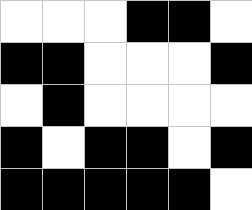[["white", "white", "white", "black", "black", "white"], ["black", "black", "white", "white", "white", "black"], ["white", "black", "white", "white", "white", "white"], ["black", "white", "black", "black", "white", "black"], ["black", "black", "black", "black", "black", "white"]]